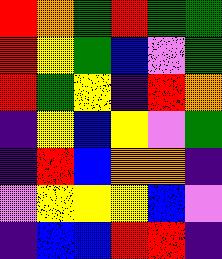[["red", "orange", "green", "red", "green", "green"], ["red", "yellow", "green", "blue", "violet", "green"], ["red", "green", "yellow", "indigo", "red", "orange"], ["indigo", "yellow", "blue", "yellow", "violet", "green"], ["indigo", "red", "blue", "orange", "orange", "indigo"], ["violet", "yellow", "yellow", "yellow", "blue", "violet"], ["indigo", "blue", "blue", "red", "red", "indigo"]]